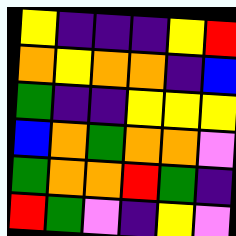[["yellow", "indigo", "indigo", "indigo", "yellow", "red"], ["orange", "yellow", "orange", "orange", "indigo", "blue"], ["green", "indigo", "indigo", "yellow", "yellow", "yellow"], ["blue", "orange", "green", "orange", "orange", "violet"], ["green", "orange", "orange", "red", "green", "indigo"], ["red", "green", "violet", "indigo", "yellow", "violet"]]